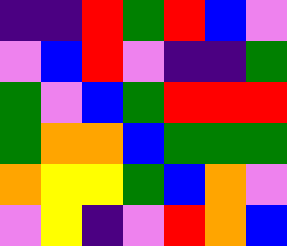[["indigo", "indigo", "red", "green", "red", "blue", "violet"], ["violet", "blue", "red", "violet", "indigo", "indigo", "green"], ["green", "violet", "blue", "green", "red", "red", "red"], ["green", "orange", "orange", "blue", "green", "green", "green"], ["orange", "yellow", "yellow", "green", "blue", "orange", "violet"], ["violet", "yellow", "indigo", "violet", "red", "orange", "blue"]]